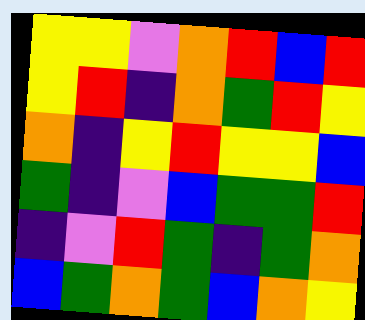[["yellow", "yellow", "violet", "orange", "red", "blue", "red"], ["yellow", "red", "indigo", "orange", "green", "red", "yellow"], ["orange", "indigo", "yellow", "red", "yellow", "yellow", "blue"], ["green", "indigo", "violet", "blue", "green", "green", "red"], ["indigo", "violet", "red", "green", "indigo", "green", "orange"], ["blue", "green", "orange", "green", "blue", "orange", "yellow"]]